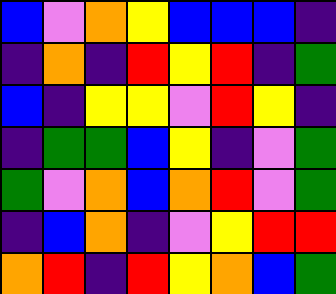[["blue", "violet", "orange", "yellow", "blue", "blue", "blue", "indigo"], ["indigo", "orange", "indigo", "red", "yellow", "red", "indigo", "green"], ["blue", "indigo", "yellow", "yellow", "violet", "red", "yellow", "indigo"], ["indigo", "green", "green", "blue", "yellow", "indigo", "violet", "green"], ["green", "violet", "orange", "blue", "orange", "red", "violet", "green"], ["indigo", "blue", "orange", "indigo", "violet", "yellow", "red", "red"], ["orange", "red", "indigo", "red", "yellow", "orange", "blue", "green"]]